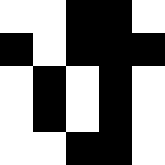[["white", "white", "black", "black", "white"], ["black", "white", "black", "black", "black"], ["white", "black", "white", "black", "white"], ["white", "black", "white", "black", "white"], ["white", "white", "black", "black", "white"]]